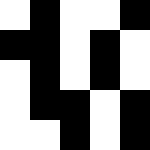[["white", "black", "white", "white", "black"], ["black", "black", "white", "black", "white"], ["white", "black", "white", "black", "white"], ["white", "black", "black", "white", "black"], ["white", "white", "black", "white", "black"]]